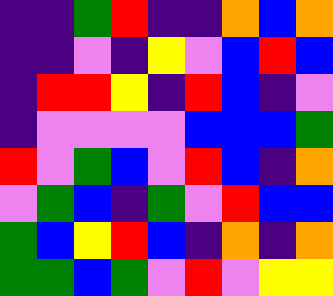[["indigo", "indigo", "green", "red", "indigo", "indigo", "orange", "blue", "orange"], ["indigo", "indigo", "violet", "indigo", "yellow", "violet", "blue", "red", "blue"], ["indigo", "red", "red", "yellow", "indigo", "red", "blue", "indigo", "violet"], ["indigo", "violet", "violet", "violet", "violet", "blue", "blue", "blue", "green"], ["red", "violet", "green", "blue", "violet", "red", "blue", "indigo", "orange"], ["violet", "green", "blue", "indigo", "green", "violet", "red", "blue", "blue"], ["green", "blue", "yellow", "red", "blue", "indigo", "orange", "indigo", "orange"], ["green", "green", "blue", "green", "violet", "red", "violet", "yellow", "yellow"]]